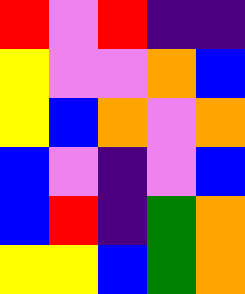[["red", "violet", "red", "indigo", "indigo"], ["yellow", "violet", "violet", "orange", "blue"], ["yellow", "blue", "orange", "violet", "orange"], ["blue", "violet", "indigo", "violet", "blue"], ["blue", "red", "indigo", "green", "orange"], ["yellow", "yellow", "blue", "green", "orange"]]